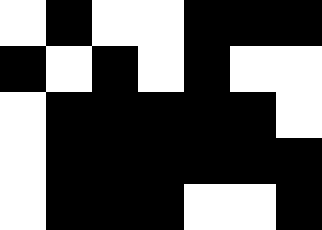[["white", "black", "white", "white", "black", "black", "black"], ["black", "white", "black", "white", "black", "white", "white"], ["white", "black", "black", "black", "black", "black", "white"], ["white", "black", "black", "black", "black", "black", "black"], ["white", "black", "black", "black", "white", "white", "black"]]